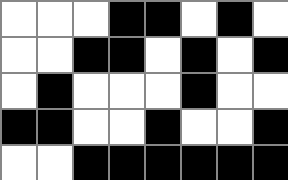[["white", "white", "white", "black", "black", "white", "black", "white"], ["white", "white", "black", "black", "white", "black", "white", "black"], ["white", "black", "white", "white", "white", "black", "white", "white"], ["black", "black", "white", "white", "black", "white", "white", "black"], ["white", "white", "black", "black", "black", "black", "black", "black"]]